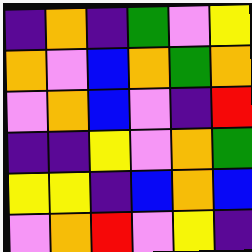[["indigo", "orange", "indigo", "green", "violet", "yellow"], ["orange", "violet", "blue", "orange", "green", "orange"], ["violet", "orange", "blue", "violet", "indigo", "red"], ["indigo", "indigo", "yellow", "violet", "orange", "green"], ["yellow", "yellow", "indigo", "blue", "orange", "blue"], ["violet", "orange", "red", "violet", "yellow", "indigo"]]